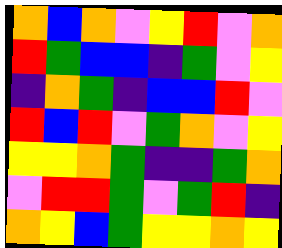[["orange", "blue", "orange", "violet", "yellow", "red", "violet", "orange"], ["red", "green", "blue", "blue", "indigo", "green", "violet", "yellow"], ["indigo", "orange", "green", "indigo", "blue", "blue", "red", "violet"], ["red", "blue", "red", "violet", "green", "orange", "violet", "yellow"], ["yellow", "yellow", "orange", "green", "indigo", "indigo", "green", "orange"], ["violet", "red", "red", "green", "violet", "green", "red", "indigo"], ["orange", "yellow", "blue", "green", "yellow", "yellow", "orange", "yellow"]]